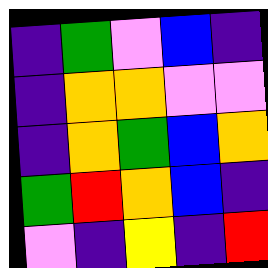[["indigo", "green", "violet", "blue", "indigo"], ["indigo", "orange", "orange", "violet", "violet"], ["indigo", "orange", "green", "blue", "orange"], ["green", "red", "orange", "blue", "indigo"], ["violet", "indigo", "yellow", "indigo", "red"]]